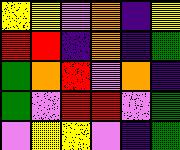[["yellow", "yellow", "violet", "orange", "indigo", "yellow"], ["red", "red", "indigo", "orange", "indigo", "green"], ["green", "orange", "red", "violet", "orange", "indigo"], ["green", "violet", "red", "red", "violet", "green"], ["violet", "yellow", "yellow", "violet", "indigo", "green"]]